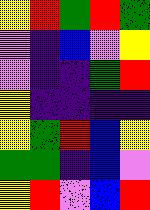[["yellow", "red", "green", "red", "green"], ["violet", "indigo", "blue", "violet", "yellow"], ["violet", "indigo", "indigo", "green", "red"], ["yellow", "indigo", "indigo", "indigo", "indigo"], ["yellow", "green", "red", "blue", "yellow"], ["green", "green", "indigo", "blue", "violet"], ["yellow", "red", "violet", "blue", "red"]]